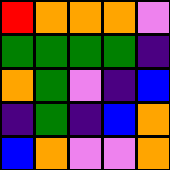[["red", "orange", "orange", "orange", "violet"], ["green", "green", "green", "green", "indigo"], ["orange", "green", "violet", "indigo", "blue"], ["indigo", "green", "indigo", "blue", "orange"], ["blue", "orange", "violet", "violet", "orange"]]